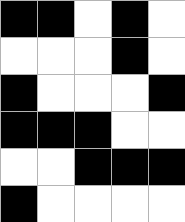[["black", "black", "white", "black", "white"], ["white", "white", "white", "black", "white"], ["black", "white", "white", "white", "black"], ["black", "black", "black", "white", "white"], ["white", "white", "black", "black", "black"], ["black", "white", "white", "white", "white"]]